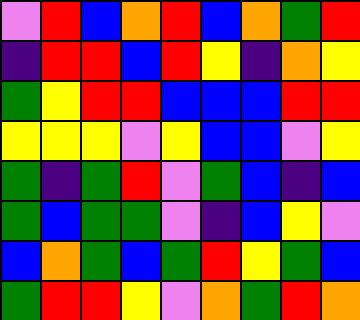[["violet", "red", "blue", "orange", "red", "blue", "orange", "green", "red"], ["indigo", "red", "red", "blue", "red", "yellow", "indigo", "orange", "yellow"], ["green", "yellow", "red", "red", "blue", "blue", "blue", "red", "red"], ["yellow", "yellow", "yellow", "violet", "yellow", "blue", "blue", "violet", "yellow"], ["green", "indigo", "green", "red", "violet", "green", "blue", "indigo", "blue"], ["green", "blue", "green", "green", "violet", "indigo", "blue", "yellow", "violet"], ["blue", "orange", "green", "blue", "green", "red", "yellow", "green", "blue"], ["green", "red", "red", "yellow", "violet", "orange", "green", "red", "orange"]]